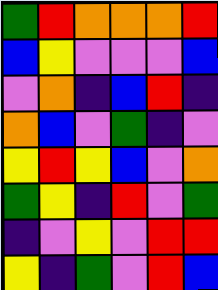[["green", "red", "orange", "orange", "orange", "red"], ["blue", "yellow", "violet", "violet", "violet", "blue"], ["violet", "orange", "indigo", "blue", "red", "indigo"], ["orange", "blue", "violet", "green", "indigo", "violet"], ["yellow", "red", "yellow", "blue", "violet", "orange"], ["green", "yellow", "indigo", "red", "violet", "green"], ["indigo", "violet", "yellow", "violet", "red", "red"], ["yellow", "indigo", "green", "violet", "red", "blue"]]